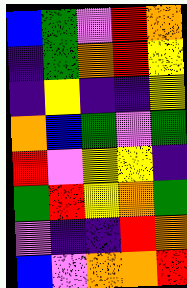[["blue", "green", "violet", "red", "orange"], ["indigo", "green", "orange", "red", "yellow"], ["indigo", "yellow", "indigo", "indigo", "yellow"], ["orange", "blue", "green", "violet", "green"], ["red", "violet", "yellow", "yellow", "indigo"], ["green", "red", "yellow", "orange", "green"], ["violet", "indigo", "indigo", "red", "orange"], ["blue", "violet", "orange", "orange", "red"]]